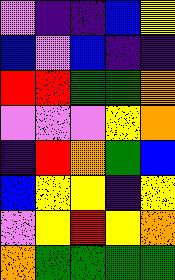[["violet", "indigo", "indigo", "blue", "yellow"], ["blue", "violet", "blue", "indigo", "indigo"], ["red", "red", "green", "green", "orange"], ["violet", "violet", "violet", "yellow", "orange"], ["indigo", "red", "orange", "green", "blue"], ["blue", "yellow", "yellow", "indigo", "yellow"], ["violet", "yellow", "red", "yellow", "orange"], ["orange", "green", "green", "green", "green"]]